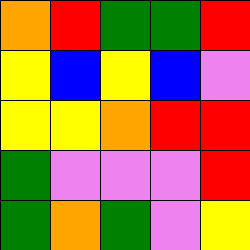[["orange", "red", "green", "green", "red"], ["yellow", "blue", "yellow", "blue", "violet"], ["yellow", "yellow", "orange", "red", "red"], ["green", "violet", "violet", "violet", "red"], ["green", "orange", "green", "violet", "yellow"]]